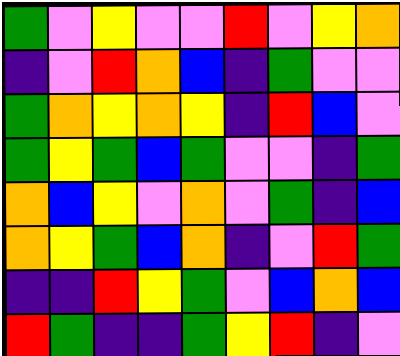[["green", "violet", "yellow", "violet", "violet", "red", "violet", "yellow", "orange"], ["indigo", "violet", "red", "orange", "blue", "indigo", "green", "violet", "violet"], ["green", "orange", "yellow", "orange", "yellow", "indigo", "red", "blue", "violet"], ["green", "yellow", "green", "blue", "green", "violet", "violet", "indigo", "green"], ["orange", "blue", "yellow", "violet", "orange", "violet", "green", "indigo", "blue"], ["orange", "yellow", "green", "blue", "orange", "indigo", "violet", "red", "green"], ["indigo", "indigo", "red", "yellow", "green", "violet", "blue", "orange", "blue"], ["red", "green", "indigo", "indigo", "green", "yellow", "red", "indigo", "violet"]]